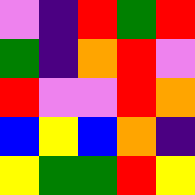[["violet", "indigo", "red", "green", "red"], ["green", "indigo", "orange", "red", "violet"], ["red", "violet", "violet", "red", "orange"], ["blue", "yellow", "blue", "orange", "indigo"], ["yellow", "green", "green", "red", "yellow"]]